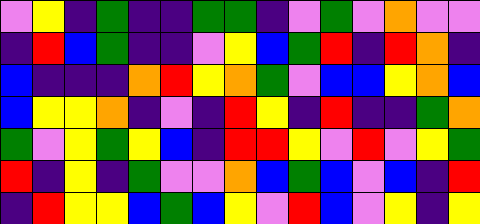[["violet", "yellow", "indigo", "green", "indigo", "indigo", "green", "green", "indigo", "violet", "green", "violet", "orange", "violet", "violet"], ["indigo", "red", "blue", "green", "indigo", "indigo", "violet", "yellow", "blue", "green", "red", "indigo", "red", "orange", "indigo"], ["blue", "indigo", "indigo", "indigo", "orange", "red", "yellow", "orange", "green", "violet", "blue", "blue", "yellow", "orange", "blue"], ["blue", "yellow", "yellow", "orange", "indigo", "violet", "indigo", "red", "yellow", "indigo", "red", "indigo", "indigo", "green", "orange"], ["green", "violet", "yellow", "green", "yellow", "blue", "indigo", "red", "red", "yellow", "violet", "red", "violet", "yellow", "green"], ["red", "indigo", "yellow", "indigo", "green", "violet", "violet", "orange", "blue", "green", "blue", "violet", "blue", "indigo", "red"], ["indigo", "red", "yellow", "yellow", "blue", "green", "blue", "yellow", "violet", "red", "blue", "violet", "yellow", "indigo", "yellow"]]